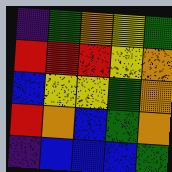[["indigo", "green", "orange", "yellow", "green"], ["red", "red", "red", "yellow", "orange"], ["blue", "yellow", "yellow", "green", "orange"], ["red", "orange", "blue", "green", "orange"], ["indigo", "blue", "blue", "blue", "green"]]